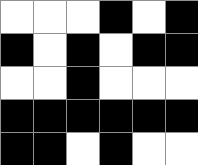[["white", "white", "white", "black", "white", "black"], ["black", "white", "black", "white", "black", "black"], ["white", "white", "black", "white", "white", "white"], ["black", "black", "black", "black", "black", "black"], ["black", "black", "white", "black", "white", "white"]]